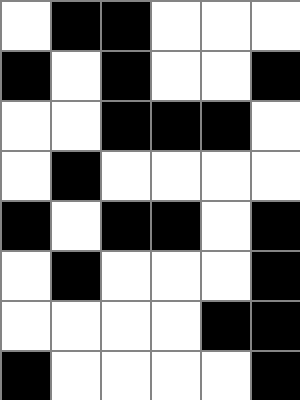[["white", "black", "black", "white", "white", "white"], ["black", "white", "black", "white", "white", "black"], ["white", "white", "black", "black", "black", "white"], ["white", "black", "white", "white", "white", "white"], ["black", "white", "black", "black", "white", "black"], ["white", "black", "white", "white", "white", "black"], ["white", "white", "white", "white", "black", "black"], ["black", "white", "white", "white", "white", "black"]]